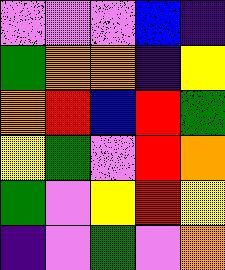[["violet", "violet", "violet", "blue", "indigo"], ["green", "orange", "orange", "indigo", "yellow"], ["orange", "red", "blue", "red", "green"], ["yellow", "green", "violet", "red", "orange"], ["green", "violet", "yellow", "red", "yellow"], ["indigo", "violet", "green", "violet", "orange"]]